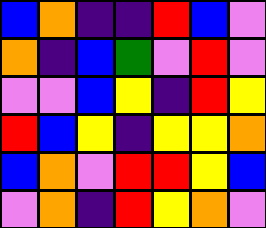[["blue", "orange", "indigo", "indigo", "red", "blue", "violet"], ["orange", "indigo", "blue", "green", "violet", "red", "violet"], ["violet", "violet", "blue", "yellow", "indigo", "red", "yellow"], ["red", "blue", "yellow", "indigo", "yellow", "yellow", "orange"], ["blue", "orange", "violet", "red", "red", "yellow", "blue"], ["violet", "orange", "indigo", "red", "yellow", "orange", "violet"]]